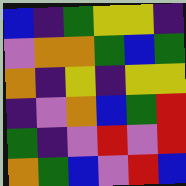[["blue", "indigo", "green", "yellow", "yellow", "indigo"], ["violet", "orange", "orange", "green", "blue", "green"], ["orange", "indigo", "yellow", "indigo", "yellow", "yellow"], ["indigo", "violet", "orange", "blue", "green", "red"], ["green", "indigo", "violet", "red", "violet", "red"], ["orange", "green", "blue", "violet", "red", "blue"]]